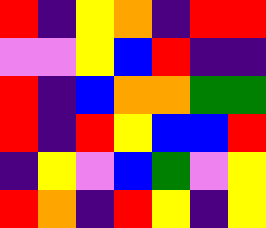[["red", "indigo", "yellow", "orange", "indigo", "red", "red"], ["violet", "violet", "yellow", "blue", "red", "indigo", "indigo"], ["red", "indigo", "blue", "orange", "orange", "green", "green"], ["red", "indigo", "red", "yellow", "blue", "blue", "red"], ["indigo", "yellow", "violet", "blue", "green", "violet", "yellow"], ["red", "orange", "indigo", "red", "yellow", "indigo", "yellow"]]